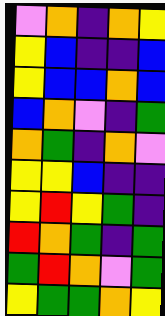[["violet", "orange", "indigo", "orange", "yellow"], ["yellow", "blue", "indigo", "indigo", "blue"], ["yellow", "blue", "blue", "orange", "blue"], ["blue", "orange", "violet", "indigo", "green"], ["orange", "green", "indigo", "orange", "violet"], ["yellow", "yellow", "blue", "indigo", "indigo"], ["yellow", "red", "yellow", "green", "indigo"], ["red", "orange", "green", "indigo", "green"], ["green", "red", "orange", "violet", "green"], ["yellow", "green", "green", "orange", "yellow"]]